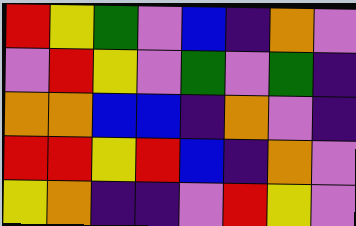[["red", "yellow", "green", "violet", "blue", "indigo", "orange", "violet"], ["violet", "red", "yellow", "violet", "green", "violet", "green", "indigo"], ["orange", "orange", "blue", "blue", "indigo", "orange", "violet", "indigo"], ["red", "red", "yellow", "red", "blue", "indigo", "orange", "violet"], ["yellow", "orange", "indigo", "indigo", "violet", "red", "yellow", "violet"]]